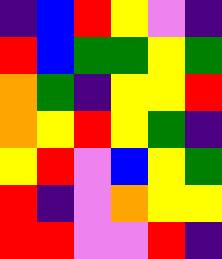[["indigo", "blue", "red", "yellow", "violet", "indigo"], ["red", "blue", "green", "green", "yellow", "green"], ["orange", "green", "indigo", "yellow", "yellow", "red"], ["orange", "yellow", "red", "yellow", "green", "indigo"], ["yellow", "red", "violet", "blue", "yellow", "green"], ["red", "indigo", "violet", "orange", "yellow", "yellow"], ["red", "red", "violet", "violet", "red", "indigo"]]